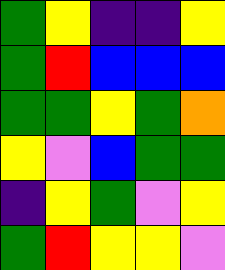[["green", "yellow", "indigo", "indigo", "yellow"], ["green", "red", "blue", "blue", "blue"], ["green", "green", "yellow", "green", "orange"], ["yellow", "violet", "blue", "green", "green"], ["indigo", "yellow", "green", "violet", "yellow"], ["green", "red", "yellow", "yellow", "violet"]]